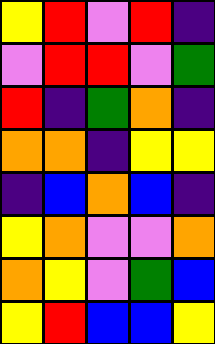[["yellow", "red", "violet", "red", "indigo"], ["violet", "red", "red", "violet", "green"], ["red", "indigo", "green", "orange", "indigo"], ["orange", "orange", "indigo", "yellow", "yellow"], ["indigo", "blue", "orange", "blue", "indigo"], ["yellow", "orange", "violet", "violet", "orange"], ["orange", "yellow", "violet", "green", "blue"], ["yellow", "red", "blue", "blue", "yellow"]]